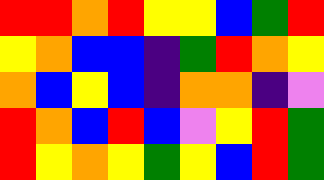[["red", "red", "orange", "red", "yellow", "yellow", "blue", "green", "red"], ["yellow", "orange", "blue", "blue", "indigo", "green", "red", "orange", "yellow"], ["orange", "blue", "yellow", "blue", "indigo", "orange", "orange", "indigo", "violet"], ["red", "orange", "blue", "red", "blue", "violet", "yellow", "red", "green"], ["red", "yellow", "orange", "yellow", "green", "yellow", "blue", "red", "green"]]